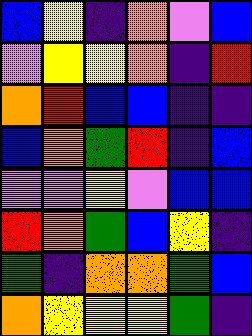[["blue", "yellow", "indigo", "orange", "violet", "blue"], ["violet", "yellow", "yellow", "orange", "indigo", "red"], ["orange", "red", "blue", "blue", "indigo", "indigo"], ["blue", "orange", "green", "red", "indigo", "blue"], ["violet", "violet", "yellow", "violet", "blue", "blue"], ["red", "orange", "green", "blue", "yellow", "indigo"], ["green", "indigo", "orange", "orange", "green", "blue"], ["orange", "yellow", "yellow", "yellow", "green", "indigo"]]